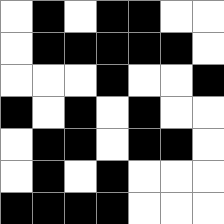[["white", "black", "white", "black", "black", "white", "white"], ["white", "black", "black", "black", "black", "black", "white"], ["white", "white", "white", "black", "white", "white", "black"], ["black", "white", "black", "white", "black", "white", "white"], ["white", "black", "black", "white", "black", "black", "white"], ["white", "black", "white", "black", "white", "white", "white"], ["black", "black", "black", "black", "white", "white", "white"]]